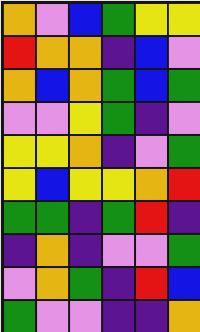[["orange", "violet", "blue", "green", "yellow", "yellow"], ["red", "orange", "orange", "indigo", "blue", "violet"], ["orange", "blue", "orange", "green", "blue", "green"], ["violet", "violet", "yellow", "green", "indigo", "violet"], ["yellow", "yellow", "orange", "indigo", "violet", "green"], ["yellow", "blue", "yellow", "yellow", "orange", "red"], ["green", "green", "indigo", "green", "red", "indigo"], ["indigo", "orange", "indigo", "violet", "violet", "green"], ["violet", "orange", "green", "indigo", "red", "blue"], ["green", "violet", "violet", "indigo", "indigo", "orange"]]